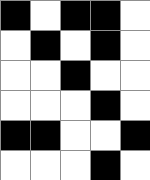[["black", "white", "black", "black", "white"], ["white", "black", "white", "black", "white"], ["white", "white", "black", "white", "white"], ["white", "white", "white", "black", "white"], ["black", "black", "white", "white", "black"], ["white", "white", "white", "black", "white"]]